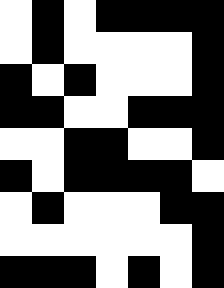[["white", "black", "white", "black", "black", "black", "black"], ["white", "black", "white", "white", "white", "white", "black"], ["black", "white", "black", "white", "white", "white", "black"], ["black", "black", "white", "white", "black", "black", "black"], ["white", "white", "black", "black", "white", "white", "black"], ["black", "white", "black", "black", "black", "black", "white"], ["white", "black", "white", "white", "white", "black", "black"], ["white", "white", "white", "white", "white", "white", "black"], ["black", "black", "black", "white", "black", "white", "black"]]